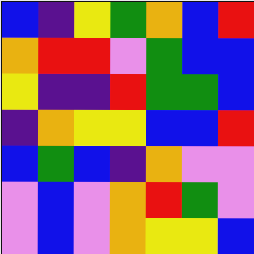[["blue", "indigo", "yellow", "green", "orange", "blue", "red"], ["orange", "red", "red", "violet", "green", "blue", "blue"], ["yellow", "indigo", "indigo", "red", "green", "green", "blue"], ["indigo", "orange", "yellow", "yellow", "blue", "blue", "red"], ["blue", "green", "blue", "indigo", "orange", "violet", "violet"], ["violet", "blue", "violet", "orange", "red", "green", "violet"], ["violet", "blue", "violet", "orange", "yellow", "yellow", "blue"]]